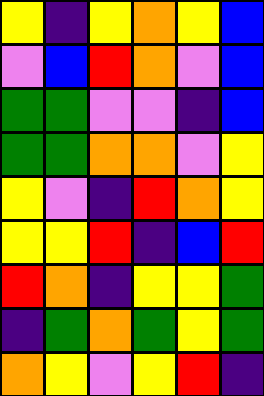[["yellow", "indigo", "yellow", "orange", "yellow", "blue"], ["violet", "blue", "red", "orange", "violet", "blue"], ["green", "green", "violet", "violet", "indigo", "blue"], ["green", "green", "orange", "orange", "violet", "yellow"], ["yellow", "violet", "indigo", "red", "orange", "yellow"], ["yellow", "yellow", "red", "indigo", "blue", "red"], ["red", "orange", "indigo", "yellow", "yellow", "green"], ["indigo", "green", "orange", "green", "yellow", "green"], ["orange", "yellow", "violet", "yellow", "red", "indigo"]]